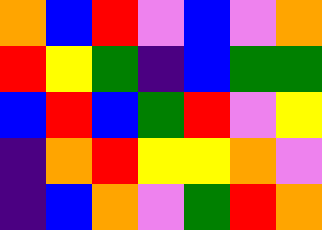[["orange", "blue", "red", "violet", "blue", "violet", "orange"], ["red", "yellow", "green", "indigo", "blue", "green", "green"], ["blue", "red", "blue", "green", "red", "violet", "yellow"], ["indigo", "orange", "red", "yellow", "yellow", "orange", "violet"], ["indigo", "blue", "orange", "violet", "green", "red", "orange"]]